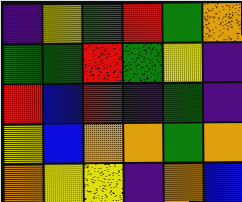[["indigo", "yellow", "green", "red", "green", "orange"], ["green", "green", "red", "green", "yellow", "indigo"], ["red", "blue", "red", "indigo", "green", "indigo"], ["yellow", "blue", "orange", "orange", "green", "orange"], ["orange", "yellow", "yellow", "indigo", "orange", "blue"]]